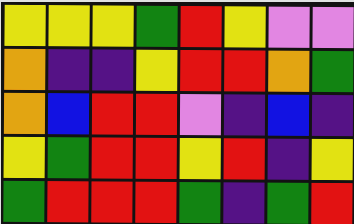[["yellow", "yellow", "yellow", "green", "red", "yellow", "violet", "violet"], ["orange", "indigo", "indigo", "yellow", "red", "red", "orange", "green"], ["orange", "blue", "red", "red", "violet", "indigo", "blue", "indigo"], ["yellow", "green", "red", "red", "yellow", "red", "indigo", "yellow"], ["green", "red", "red", "red", "green", "indigo", "green", "red"]]